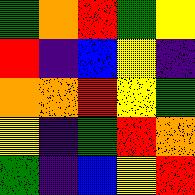[["green", "orange", "red", "green", "yellow"], ["red", "indigo", "blue", "yellow", "indigo"], ["orange", "orange", "red", "yellow", "green"], ["yellow", "indigo", "green", "red", "orange"], ["green", "indigo", "blue", "yellow", "red"]]